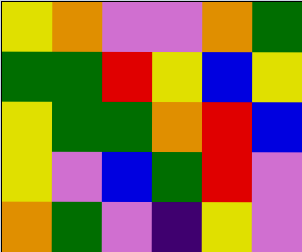[["yellow", "orange", "violet", "violet", "orange", "green"], ["green", "green", "red", "yellow", "blue", "yellow"], ["yellow", "green", "green", "orange", "red", "blue"], ["yellow", "violet", "blue", "green", "red", "violet"], ["orange", "green", "violet", "indigo", "yellow", "violet"]]